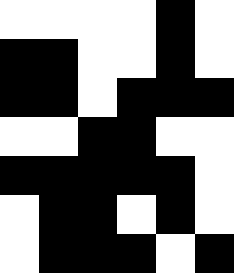[["white", "white", "white", "white", "black", "white"], ["black", "black", "white", "white", "black", "white"], ["black", "black", "white", "black", "black", "black"], ["white", "white", "black", "black", "white", "white"], ["black", "black", "black", "black", "black", "white"], ["white", "black", "black", "white", "black", "white"], ["white", "black", "black", "black", "white", "black"]]